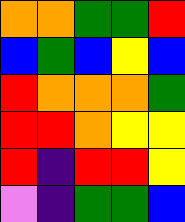[["orange", "orange", "green", "green", "red"], ["blue", "green", "blue", "yellow", "blue"], ["red", "orange", "orange", "orange", "green"], ["red", "red", "orange", "yellow", "yellow"], ["red", "indigo", "red", "red", "yellow"], ["violet", "indigo", "green", "green", "blue"]]